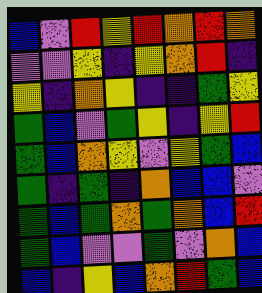[["blue", "violet", "red", "yellow", "red", "orange", "red", "orange"], ["violet", "violet", "yellow", "indigo", "yellow", "orange", "red", "indigo"], ["yellow", "indigo", "orange", "yellow", "indigo", "indigo", "green", "yellow"], ["green", "blue", "violet", "green", "yellow", "indigo", "yellow", "red"], ["green", "blue", "orange", "yellow", "violet", "yellow", "green", "blue"], ["green", "indigo", "green", "indigo", "orange", "blue", "blue", "violet"], ["green", "blue", "green", "orange", "green", "orange", "blue", "red"], ["green", "blue", "violet", "violet", "green", "violet", "orange", "blue"], ["blue", "indigo", "yellow", "blue", "orange", "red", "green", "blue"]]